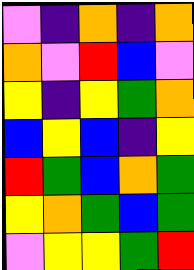[["violet", "indigo", "orange", "indigo", "orange"], ["orange", "violet", "red", "blue", "violet"], ["yellow", "indigo", "yellow", "green", "orange"], ["blue", "yellow", "blue", "indigo", "yellow"], ["red", "green", "blue", "orange", "green"], ["yellow", "orange", "green", "blue", "green"], ["violet", "yellow", "yellow", "green", "red"]]